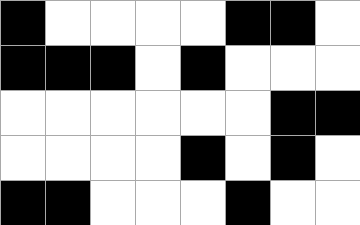[["black", "white", "white", "white", "white", "black", "black", "white"], ["black", "black", "black", "white", "black", "white", "white", "white"], ["white", "white", "white", "white", "white", "white", "black", "black"], ["white", "white", "white", "white", "black", "white", "black", "white"], ["black", "black", "white", "white", "white", "black", "white", "white"]]